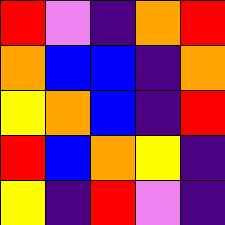[["red", "violet", "indigo", "orange", "red"], ["orange", "blue", "blue", "indigo", "orange"], ["yellow", "orange", "blue", "indigo", "red"], ["red", "blue", "orange", "yellow", "indigo"], ["yellow", "indigo", "red", "violet", "indigo"]]